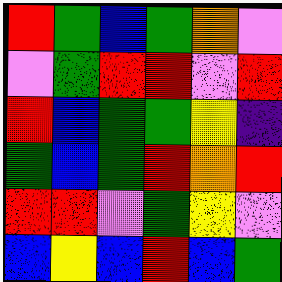[["red", "green", "blue", "green", "orange", "violet"], ["violet", "green", "red", "red", "violet", "red"], ["red", "blue", "green", "green", "yellow", "indigo"], ["green", "blue", "green", "red", "orange", "red"], ["red", "red", "violet", "green", "yellow", "violet"], ["blue", "yellow", "blue", "red", "blue", "green"]]